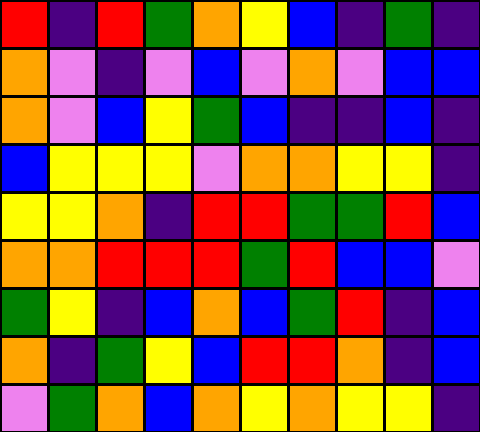[["red", "indigo", "red", "green", "orange", "yellow", "blue", "indigo", "green", "indigo"], ["orange", "violet", "indigo", "violet", "blue", "violet", "orange", "violet", "blue", "blue"], ["orange", "violet", "blue", "yellow", "green", "blue", "indigo", "indigo", "blue", "indigo"], ["blue", "yellow", "yellow", "yellow", "violet", "orange", "orange", "yellow", "yellow", "indigo"], ["yellow", "yellow", "orange", "indigo", "red", "red", "green", "green", "red", "blue"], ["orange", "orange", "red", "red", "red", "green", "red", "blue", "blue", "violet"], ["green", "yellow", "indigo", "blue", "orange", "blue", "green", "red", "indigo", "blue"], ["orange", "indigo", "green", "yellow", "blue", "red", "red", "orange", "indigo", "blue"], ["violet", "green", "orange", "blue", "orange", "yellow", "orange", "yellow", "yellow", "indigo"]]